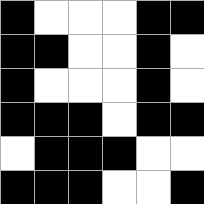[["black", "white", "white", "white", "black", "black"], ["black", "black", "white", "white", "black", "white"], ["black", "white", "white", "white", "black", "white"], ["black", "black", "black", "white", "black", "black"], ["white", "black", "black", "black", "white", "white"], ["black", "black", "black", "white", "white", "black"]]